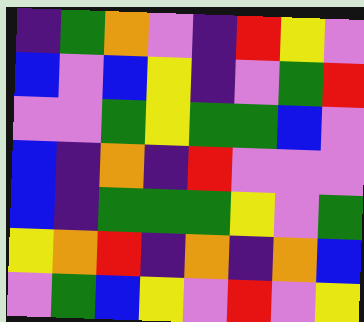[["indigo", "green", "orange", "violet", "indigo", "red", "yellow", "violet"], ["blue", "violet", "blue", "yellow", "indigo", "violet", "green", "red"], ["violet", "violet", "green", "yellow", "green", "green", "blue", "violet"], ["blue", "indigo", "orange", "indigo", "red", "violet", "violet", "violet"], ["blue", "indigo", "green", "green", "green", "yellow", "violet", "green"], ["yellow", "orange", "red", "indigo", "orange", "indigo", "orange", "blue"], ["violet", "green", "blue", "yellow", "violet", "red", "violet", "yellow"]]